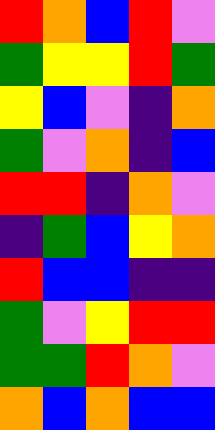[["red", "orange", "blue", "red", "violet"], ["green", "yellow", "yellow", "red", "green"], ["yellow", "blue", "violet", "indigo", "orange"], ["green", "violet", "orange", "indigo", "blue"], ["red", "red", "indigo", "orange", "violet"], ["indigo", "green", "blue", "yellow", "orange"], ["red", "blue", "blue", "indigo", "indigo"], ["green", "violet", "yellow", "red", "red"], ["green", "green", "red", "orange", "violet"], ["orange", "blue", "orange", "blue", "blue"]]